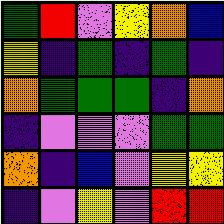[["green", "red", "violet", "yellow", "orange", "blue"], ["yellow", "indigo", "green", "indigo", "green", "indigo"], ["orange", "green", "green", "green", "indigo", "orange"], ["indigo", "violet", "violet", "violet", "green", "green"], ["orange", "indigo", "blue", "violet", "yellow", "yellow"], ["indigo", "violet", "yellow", "violet", "red", "red"]]